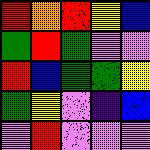[["red", "orange", "red", "yellow", "blue"], ["green", "red", "green", "violet", "violet"], ["red", "blue", "green", "green", "yellow"], ["green", "yellow", "violet", "indigo", "blue"], ["violet", "red", "violet", "violet", "violet"]]